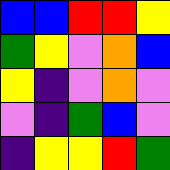[["blue", "blue", "red", "red", "yellow"], ["green", "yellow", "violet", "orange", "blue"], ["yellow", "indigo", "violet", "orange", "violet"], ["violet", "indigo", "green", "blue", "violet"], ["indigo", "yellow", "yellow", "red", "green"]]